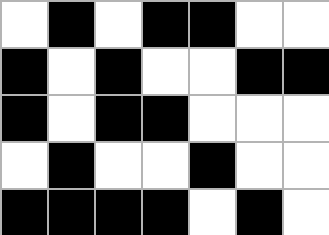[["white", "black", "white", "black", "black", "white", "white"], ["black", "white", "black", "white", "white", "black", "black"], ["black", "white", "black", "black", "white", "white", "white"], ["white", "black", "white", "white", "black", "white", "white"], ["black", "black", "black", "black", "white", "black", "white"]]